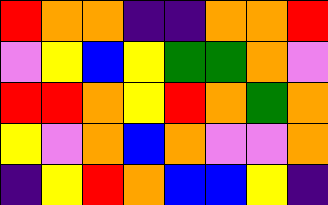[["red", "orange", "orange", "indigo", "indigo", "orange", "orange", "red"], ["violet", "yellow", "blue", "yellow", "green", "green", "orange", "violet"], ["red", "red", "orange", "yellow", "red", "orange", "green", "orange"], ["yellow", "violet", "orange", "blue", "orange", "violet", "violet", "orange"], ["indigo", "yellow", "red", "orange", "blue", "blue", "yellow", "indigo"]]